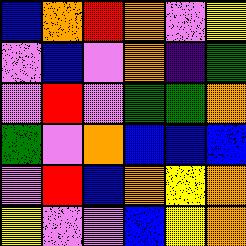[["blue", "orange", "red", "orange", "violet", "yellow"], ["violet", "blue", "violet", "orange", "indigo", "green"], ["violet", "red", "violet", "green", "green", "orange"], ["green", "violet", "orange", "blue", "blue", "blue"], ["violet", "red", "blue", "orange", "yellow", "orange"], ["yellow", "violet", "violet", "blue", "yellow", "orange"]]